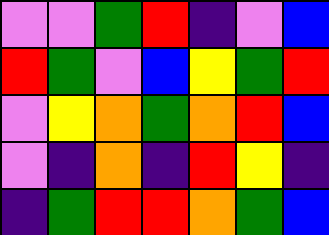[["violet", "violet", "green", "red", "indigo", "violet", "blue"], ["red", "green", "violet", "blue", "yellow", "green", "red"], ["violet", "yellow", "orange", "green", "orange", "red", "blue"], ["violet", "indigo", "orange", "indigo", "red", "yellow", "indigo"], ["indigo", "green", "red", "red", "orange", "green", "blue"]]